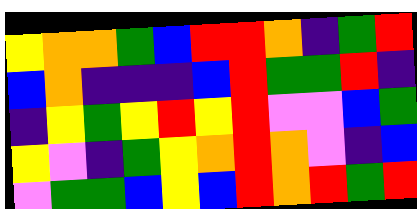[["yellow", "orange", "orange", "green", "blue", "red", "red", "orange", "indigo", "green", "red"], ["blue", "orange", "indigo", "indigo", "indigo", "blue", "red", "green", "green", "red", "indigo"], ["indigo", "yellow", "green", "yellow", "red", "yellow", "red", "violet", "violet", "blue", "green"], ["yellow", "violet", "indigo", "green", "yellow", "orange", "red", "orange", "violet", "indigo", "blue"], ["violet", "green", "green", "blue", "yellow", "blue", "red", "orange", "red", "green", "red"]]